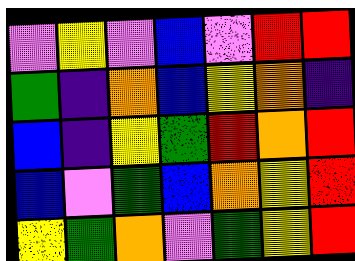[["violet", "yellow", "violet", "blue", "violet", "red", "red"], ["green", "indigo", "orange", "blue", "yellow", "orange", "indigo"], ["blue", "indigo", "yellow", "green", "red", "orange", "red"], ["blue", "violet", "green", "blue", "orange", "yellow", "red"], ["yellow", "green", "orange", "violet", "green", "yellow", "red"]]